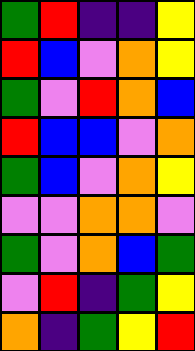[["green", "red", "indigo", "indigo", "yellow"], ["red", "blue", "violet", "orange", "yellow"], ["green", "violet", "red", "orange", "blue"], ["red", "blue", "blue", "violet", "orange"], ["green", "blue", "violet", "orange", "yellow"], ["violet", "violet", "orange", "orange", "violet"], ["green", "violet", "orange", "blue", "green"], ["violet", "red", "indigo", "green", "yellow"], ["orange", "indigo", "green", "yellow", "red"]]